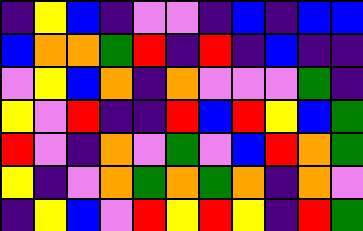[["indigo", "yellow", "blue", "indigo", "violet", "violet", "indigo", "blue", "indigo", "blue", "blue"], ["blue", "orange", "orange", "green", "red", "indigo", "red", "indigo", "blue", "indigo", "indigo"], ["violet", "yellow", "blue", "orange", "indigo", "orange", "violet", "violet", "violet", "green", "indigo"], ["yellow", "violet", "red", "indigo", "indigo", "red", "blue", "red", "yellow", "blue", "green"], ["red", "violet", "indigo", "orange", "violet", "green", "violet", "blue", "red", "orange", "green"], ["yellow", "indigo", "violet", "orange", "green", "orange", "green", "orange", "indigo", "orange", "violet"], ["indigo", "yellow", "blue", "violet", "red", "yellow", "red", "yellow", "indigo", "red", "green"]]